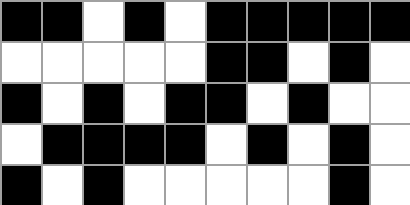[["black", "black", "white", "black", "white", "black", "black", "black", "black", "black"], ["white", "white", "white", "white", "white", "black", "black", "white", "black", "white"], ["black", "white", "black", "white", "black", "black", "white", "black", "white", "white"], ["white", "black", "black", "black", "black", "white", "black", "white", "black", "white"], ["black", "white", "black", "white", "white", "white", "white", "white", "black", "white"]]